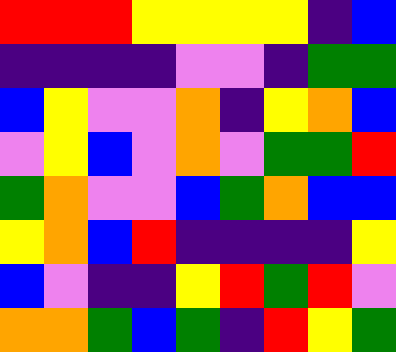[["red", "red", "red", "yellow", "yellow", "yellow", "yellow", "indigo", "blue"], ["indigo", "indigo", "indigo", "indigo", "violet", "violet", "indigo", "green", "green"], ["blue", "yellow", "violet", "violet", "orange", "indigo", "yellow", "orange", "blue"], ["violet", "yellow", "blue", "violet", "orange", "violet", "green", "green", "red"], ["green", "orange", "violet", "violet", "blue", "green", "orange", "blue", "blue"], ["yellow", "orange", "blue", "red", "indigo", "indigo", "indigo", "indigo", "yellow"], ["blue", "violet", "indigo", "indigo", "yellow", "red", "green", "red", "violet"], ["orange", "orange", "green", "blue", "green", "indigo", "red", "yellow", "green"]]